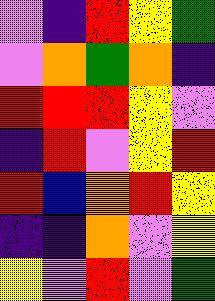[["violet", "indigo", "red", "yellow", "green"], ["violet", "orange", "green", "orange", "indigo"], ["red", "red", "red", "yellow", "violet"], ["indigo", "red", "violet", "yellow", "red"], ["red", "blue", "orange", "red", "yellow"], ["indigo", "indigo", "orange", "violet", "yellow"], ["yellow", "violet", "red", "violet", "green"]]